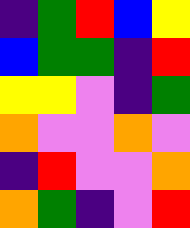[["indigo", "green", "red", "blue", "yellow"], ["blue", "green", "green", "indigo", "red"], ["yellow", "yellow", "violet", "indigo", "green"], ["orange", "violet", "violet", "orange", "violet"], ["indigo", "red", "violet", "violet", "orange"], ["orange", "green", "indigo", "violet", "red"]]